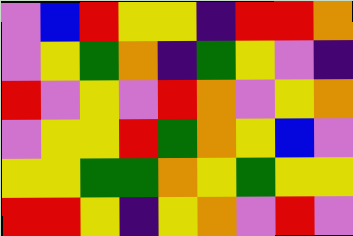[["violet", "blue", "red", "yellow", "yellow", "indigo", "red", "red", "orange"], ["violet", "yellow", "green", "orange", "indigo", "green", "yellow", "violet", "indigo"], ["red", "violet", "yellow", "violet", "red", "orange", "violet", "yellow", "orange"], ["violet", "yellow", "yellow", "red", "green", "orange", "yellow", "blue", "violet"], ["yellow", "yellow", "green", "green", "orange", "yellow", "green", "yellow", "yellow"], ["red", "red", "yellow", "indigo", "yellow", "orange", "violet", "red", "violet"]]